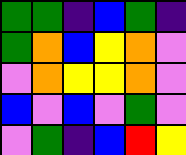[["green", "green", "indigo", "blue", "green", "indigo"], ["green", "orange", "blue", "yellow", "orange", "violet"], ["violet", "orange", "yellow", "yellow", "orange", "violet"], ["blue", "violet", "blue", "violet", "green", "violet"], ["violet", "green", "indigo", "blue", "red", "yellow"]]